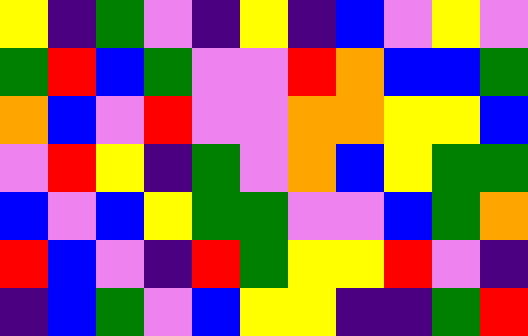[["yellow", "indigo", "green", "violet", "indigo", "yellow", "indigo", "blue", "violet", "yellow", "violet"], ["green", "red", "blue", "green", "violet", "violet", "red", "orange", "blue", "blue", "green"], ["orange", "blue", "violet", "red", "violet", "violet", "orange", "orange", "yellow", "yellow", "blue"], ["violet", "red", "yellow", "indigo", "green", "violet", "orange", "blue", "yellow", "green", "green"], ["blue", "violet", "blue", "yellow", "green", "green", "violet", "violet", "blue", "green", "orange"], ["red", "blue", "violet", "indigo", "red", "green", "yellow", "yellow", "red", "violet", "indigo"], ["indigo", "blue", "green", "violet", "blue", "yellow", "yellow", "indigo", "indigo", "green", "red"]]